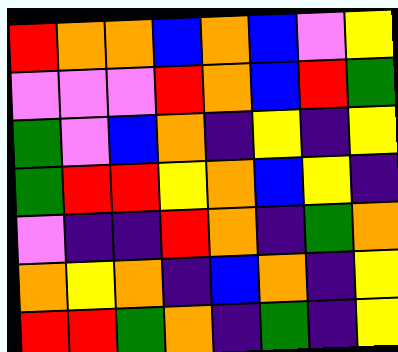[["red", "orange", "orange", "blue", "orange", "blue", "violet", "yellow"], ["violet", "violet", "violet", "red", "orange", "blue", "red", "green"], ["green", "violet", "blue", "orange", "indigo", "yellow", "indigo", "yellow"], ["green", "red", "red", "yellow", "orange", "blue", "yellow", "indigo"], ["violet", "indigo", "indigo", "red", "orange", "indigo", "green", "orange"], ["orange", "yellow", "orange", "indigo", "blue", "orange", "indigo", "yellow"], ["red", "red", "green", "orange", "indigo", "green", "indigo", "yellow"]]